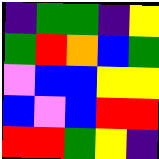[["indigo", "green", "green", "indigo", "yellow"], ["green", "red", "orange", "blue", "green"], ["violet", "blue", "blue", "yellow", "yellow"], ["blue", "violet", "blue", "red", "red"], ["red", "red", "green", "yellow", "indigo"]]